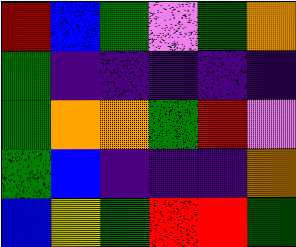[["red", "blue", "green", "violet", "green", "orange"], ["green", "indigo", "indigo", "indigo", "indigo", "indigo"], ["green", "orange", "orange", "green", "red", "violet"], ["green", "blue", "indigo", "indigo", "indigo", "orange"], ["blue", "yellow", "green", "red", "red", "green"]]